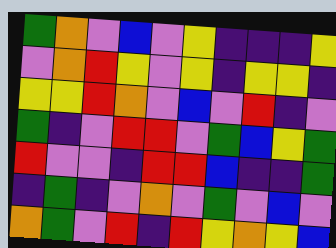[["green", "orange", "violet", "blue", "violet", "yellow", "indigo", "indigo", "indigo", "yellow"], ["violet", "orange", "red", "yellow", "violet", "yellow", "indigo", "yellow", "yellow", "indigo"], ["yellow", "yellow", "red", "orange", "violet", "blue", "violet", "red", "indigo", "violet"], ["green", "indigo", "violet", "red", "red", "violet", "green", "blue", "yellow", "green"], ["red", "violet", "violet", "indigo", "red", "red", "blue", "indigo", "indigo", "green"], ["indigo", "green", "indigo", "violet", "orange", "violet", "green", "violet", "blue", "violet"], ["orange", "green", "violet", "red", "indigo", "red", "yellow", "orange", "yellow", "blue"]]